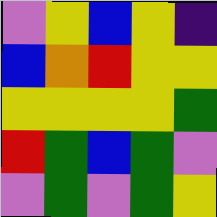[["violet", "yellow", "blue", "yellow", "indigo"], ["blue", "orange", "red", "yellow", "yellow"], ["yellow", "yellow", "yellow", "yellow", "green"], ["red", "green", "blue", "green", "violet"], ["violet", "green", "violet", "green", "yellow"]]